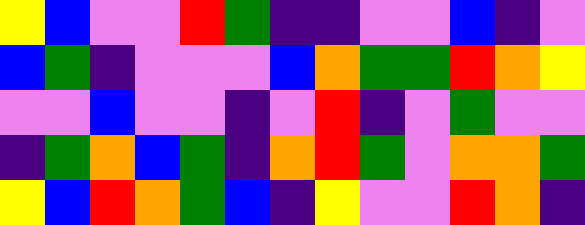[["yellow", "blue", "violet", "violet", "red", "green", "indigo", "indigo", "violet", "violet", "blue", "indigo", "violet"], ["blue", "green", "indigo", "violet", "violet", "violet", "blue", "orange", "green", "green", "red", "orange", "yellow"], ["violet", "violet", "blue", "violet", "violet", "indigo", "violet", "red", "indigo", "violet", "green", "violet", "violet"], ["indigo", "green", "orange", "blue", "green", "indigo", "orange", "red", "green", "violet", "orange", "orange", "green"], ["yellow", "blue", "red", "orange", "green", "blue", "indigo", "yellow", "violet", "violet", "red", "orange", "indigo"]]